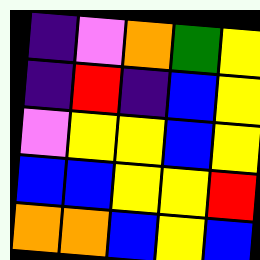[["indigo", "violet", "orange", "green", "yellow"], ["indigo", "red", "indigo", "blue", "yellow"], ["violet", "yellow", "yellow", "blue", "yellow"], ["blue", "blue", "yellow", "yellow", "red"], ["orange", "orange", "blue", "yellow", "blue"]]